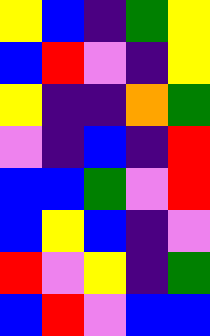[["yellow", "blue", "indigo", "green", "yellow"], ["blue", "red", "violet", "indigo", "yellow"], ["yellow", "indigo", "indigo", "orange", "green"], ["violet", "indigo", "blue", "indigo", "red"], ["blue", "blue", "green", "violet", "red"], ["blue", "yellow", "blue", "indigo", "violet"], ["red", "violet", "yellow", "indigo", "green"], ["blue", "red", "violet", "blue", "blue"]]